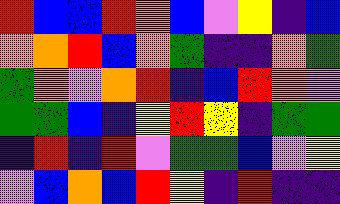[["red", "blue", "blue", "red", "orange", "blue", "violet", "yellow", "indigo", "blue"], ["orange", "orange", "red", "blue", "orange", "green", "indigo", "indigo", "orange", "green"], ["green", "orange", "violet", "orange", "red", "indigo", "blue", "red", "orange", "violet"], ["green", "green", "blue", "indigo", "yellow", "red", "yellow", "indigo", "green", "green"], ["indigo", "red", "indigo", "red", "violet", "green", "green", "blue", "violet", "yellow"], ["violet", "blue", "orange", "blue", "red", "yellow", "indigo", "red", "indigo", "indigo"]]